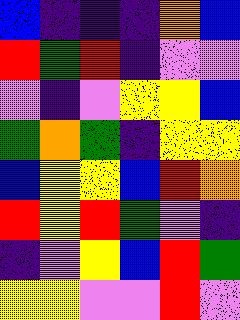[["blue", "indigo", "indigo", "indigo", "orange", "blue"], ["red", "green", "red", "indigo", "violet", "violet"], ["violet", "indigo", "violet", "yellow", "yellow", "blue"], ["green", "orange", "green", "indigo", "yellow", "yellow"], ["blue", "yellow", "yellow", "blue", "red", "orange"], ["red", "yellow", "red", "green", "violet", "indigo"], ["indigo", "violet", "yellow", "blue", "red", "green"], ["yellow", "yellow", "violet", "violet", "red", "violet"]]